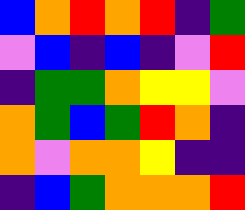[["blue", "orange", "red", "orange", "red", "indigo", "green"], ["violet", "blue", "indigo", "blue", "indigo", "violet", "red"], ["indigo", "green", "green", "orange", "yellow", "yellow", "violet"], ["orange", "green", "blue", "green", "red", "orange", "indigo"], ["orange", "violet", "orange", "orange", "yellow", "indigo", "indigo"], ["indigo", "blue", "green", "orange", "orange", "orange", "red"]]